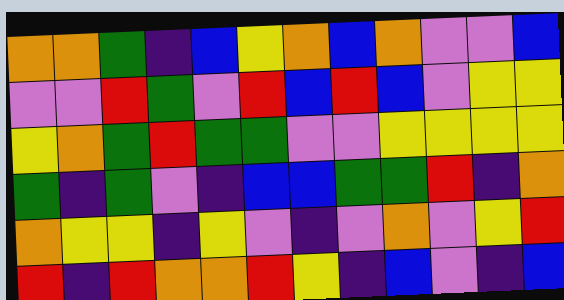[["orange", "orange", "green", "indigo", "blue", "yellow", "orange", "blue", "orange", "violet", "violet", "blue"], ["violet", "violet", "red", "green", "violet", "red", "blue", "red", "blue", "violet", "yellow", "yellow"], ["yellow", "orange", "green", "red", "green", "green", "violet", "violet", "yellow", "yellow", "yellow", "yellow"], ["green", "indigo", "green", "violet", "indigo", "blue", "blue", "green", "green", "red", "indigo", "orange"], ["orange", "yellow", "yellow", "indigo", "yellow", "violet", "indigo", "violet", "orange", "violet", "yellow", "red"], ["red", "indigo", "red", "orange", "orange", "red", "yellow", "indigo", "blue", "violet", "indigo", "blue"]]